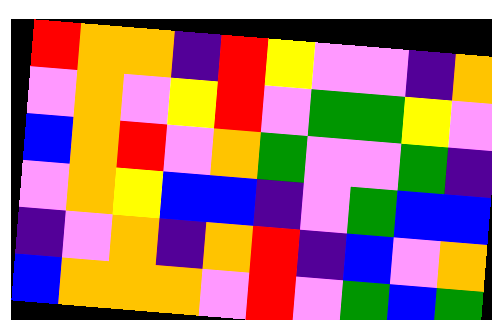[["red", "orange", "orange", "indigo", "red", "yellow", "violet", "violet", "indigo", "orange"], ["violet", "orange", "violet", "yellow", "red", "violet", "green", "green", "yellow", "violet"], ["blue", "orange", "red", "violet", "orange", "green", "violet", "violet", "green", "indigo"], ["violet", "orange", "yellow", "blue", "blue", "indigo", "violet", "green", "blue", "blue"], ["indigo", "violet", "orange", "indigo", "orange", "red", "indigo", "blue", "violet", "orange"], ["blue", "orange", "orange", "orange", "violet", "red", "violet", "green", "blue", "green"]]